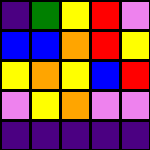[["indigo", "green", "yellow", "red", "violet"], ["blue", "blue", "orange", "red", "yellow"], ["yellow", "orange", "yellow", "blue", "red"], ["violet", "yellow", "orange", "violet", "violet"], ["indigo", "indigo", "indigo", "indigo", "indigo"]]